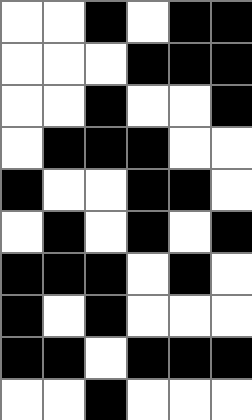[["white", "white", "black", "white", "black", "black"], ["white", "white", "white", "black", "black", "black"], ["white", "white", "black", "white", "white", "black"], ["white", "black", "black", "black", "white", "white"], ["black", "white", "white", "black", "black", "white"], ["white", "black", "white", "black", "white", "black"], ["black", "black", "black", "white", "black", "white"], ["black", "white", "black", "white", "white", "white"], ["black", "black", "white", "black", "black", "black"], ["white", "white", "black", "white", "white", "white"]]